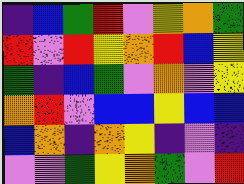[["indigo", "blue", "green", "red", "violet", "yellow", "orange", "green"], ["red", "violet", "red", "yellow", "orange", "red", "blue", "yellow"], ["green", "indigo", "blue", "green", "violet", "orange", "violet", "yellow"], ["orange", "red", "violet", "blue", "blue", "yellow", "blue", "blue"], ["blue", "orange", "indigo", "orange", "yellow", "indigo", "violet", "indigo"], ["violet", "violet", "green", "yellow", "orange", "green", "violet", "red"]]